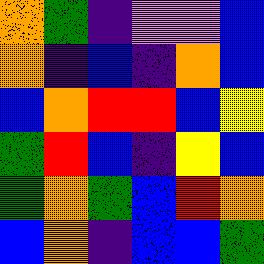[["orange", "green", "indigo", "violet", "violet", "blue"], ["orange", "indigo", "blue", "indigo", "orange", "blue"], ["blue", "orange", "red", "red", "blue", "yellow"], ["green", "red", "blue", "indigo", "yellow", "blue"], ["green", "orange", "green", "blue", "red", "orange"], ["blue", "orange", "indigo", "blue", "blue", "green"]]